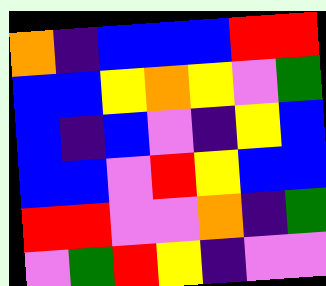[["orange", "indigo", "blue", "blue", "blue", "red", "red"], ["blue", "blue", "yellow", "orange", "yellow", "violet", "green"], ["blue", "indigo", "blue", "violet", "indigo", "yellow", "blue"], ["blue", "blue", "violet", "red", "yellow", "blue", "blue"], ["red", "red", "violet", "violet", "orange", "indigo", "green"], ["violet", "green", "red", "yellow", "indigo", "violet", "violet"]]